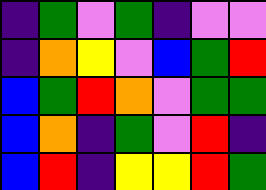[["indigo", "green", "violet", "green", "indigo", "violet", "violet"], ["indigo", "orange", "yellow", "violet", "blue", "green", "red"], ["blue", "green", "red", "orange", "violet", "green", "green"], ["blue", "orange", "indigo", "green", "violet", "red", "indigo"], ["blue", "red", "indigo", "yellow", "yellow", "red", "green"]]